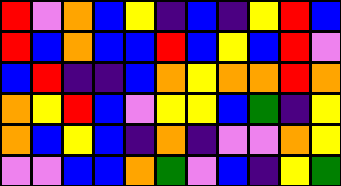[["red", "violet", "orange", "blue", "yellow", "indigo", "blue", "indigo", "yellow", "red", "blue"], ["red", "blue", "orange", "blue", "blue", "red", "blue", "yellow", "blue", "red", "violet"], ["blue", "red", "indigo", "indigo", "blue", "orange", "yellow", "orange", "orange", "red", "orange"], ["orange", "yellow", "red", "blue", "violet", "yellow", "yellow", "blue", "green", "indigo", "yellow"], ["orange", "blue", "yellow", "blue", "indigo", "orange", "indigo", "violet", "violet", "orange", "yellow"], ["violet", "violet", "blue", "blue", "orange", "green", "violet", "blue", "indigo", "yellow", "green"]]